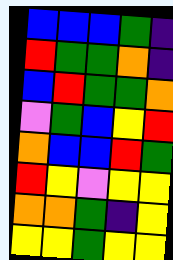[["blue", "blue", "blue", "green", "indigo"], ["red", "green", "green", "orange", "indigo"], ["blue", "red", "green", "green", "orange"], ["violet", "green", "blue", "yellow", "red"], ["orange", "blue", "blue", "red", "green"], ["red", "yellow", "violet", "yellow", "yellow"], ["orange", "orange", "green", "indigo", "yellow"], ["yellow", "yellow", "green", "yellow", "yellow"]]